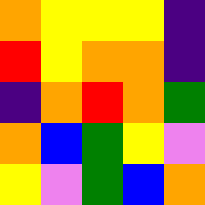[["orange", "yellow", "yellow", "yellow", "indigo"], ["red", "yellow", "orange", "orange", "indigo"], ["indigo", "orange", "red", "orange", "green"], ["orange", "blue", "green", "yellow", "violet"], ["yellow", "violet", "green", "blue", "orange"]]